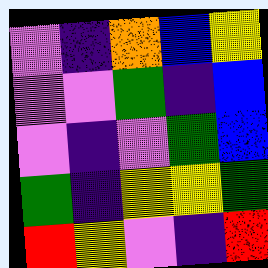[["violet", "indigo", "orange", "blue", "yellow"], ["violet", "violet", "green", "indigo", "blue"], ["violet", "indigo", "violet", "green", "blue"], ["green", "indigo", "yellow", "yellow", "green"], ["red", "yellow", "violet", "indigo", "red"]]